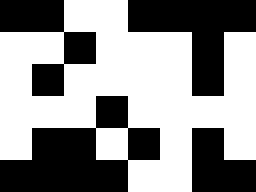[["black", "black", "white", "white", "black", "black", "black", "black"], ["white", "white", "black", "white", "white", "white", "black", "white"], ["white", "black", "white", "white", "white", "white", "black", "white"], ["white", "white", "white", "black", "white", "white", "white", "white"], ["white", "black", "black", "white", "black", "white", "black", "white"], ["black", "black", "black", "black", "white", "white", "black", "black"]]